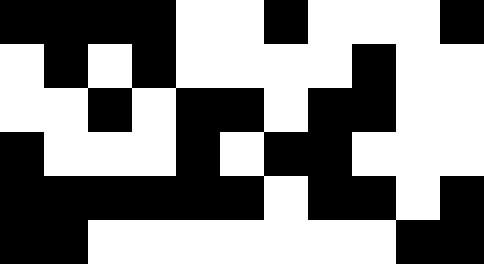[["black", "black", "black", "black", "white", "white", "black", "white", "white", "white", "black"], ["white", "black", "white", "black", "white", "white", "white", "white", "black", "white", "white"], ["white", "white", "black", "white", "black", "black", "white", "black", "black", "white", "white"], ["black", "white", "white", "white", "black", "white", "black", "black", "white", "white", "white"], ["black", "black", "black", "black", "black", "black", "white", "black", "black", "white", "black"], ["black", "black", "white", "white", "white", "white", "white", "white", "white", "black", "black"]]